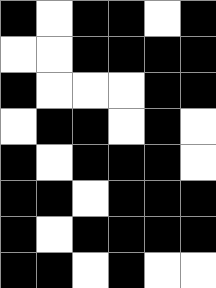[["black", "white", "black", "black", "white", "black"], ["white", "white", "black", "black", "black", "black"], ["black", "white", "white", "white", "black", "black"], ["white", "black", "black", "white", "black", "white"], ["black", "white", "black", "black", "black", "white"], ["black", "black", "white", "black", "black", "black"], ["black", "white", "black", "black", "black", "black"], ["black", "black", "white", "black", "white", "white"]]